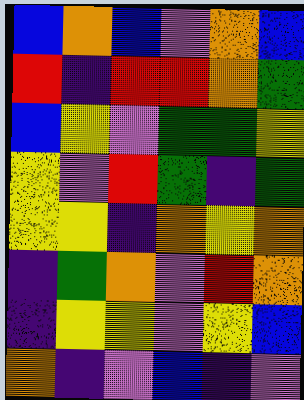[["blue", "orange", "blue", "violet", "orange", "blue"], ["red", "indigo", "red", "red", "orange", "green"], ["blue", "yellow", "violet", "green", "green", "yellow"], ["yellow", "violet", "red", "green", "indigo", "green"], ["yellow", "yellow", "indigo", "orange", "yellow", "orange"], ["indigo", "green", "orange", "violet", "red", "orange"], ["indigo", "yellow", "yellow", "violet", "yellow", "blue"], ["orange", "indigo", "violet", "blue", "indigo", "violet"]]